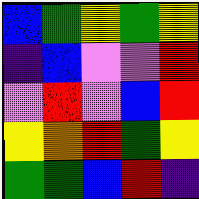[["blue", "green", "yellow", "green", "yellow"], ["indigo", "blue", "violet", "violet", "red"], ["violet", "red", "violet", "blue", "red"], ["yellow", "orange", "red", "green", "yellow"], ["green", "green", "blue", "red", "indigo"]]